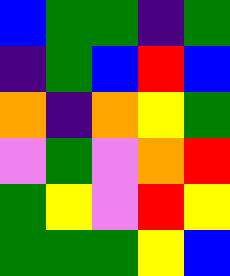[["blue", "green", "green", "indigo", "green"], ["indigo", "green", "blue", "red", "blue"], ["orange", "indigo", "orange", "yellow", "green"], ["violet", "green", "violet", "orange", "red"], ["green", "yellow", "violet", "red", "yellow"], ["green", "green", "green", "yellow", "blue"]]